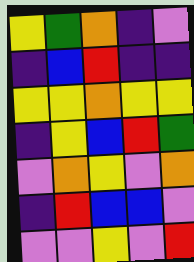[["yellow", "green", "orange", "indigo", "violet"], ["indigo", "blue", "red", "indigo", "indigo"], ["yellow", "yellow", "orange", "yellow", "yellow"], ["indigo", "yellow", "blue", "red", "green"], ["violet", "orange", "yellow", "violet", "orange"], ["indigo", "red", "blue", "blue", "violet"], ["violet", "violet", "yellow", "violet", "red"]]